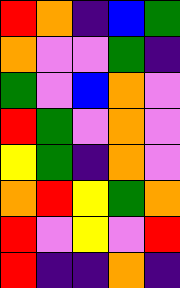[["red", "orange", "indigo", "blue", "green"], ["orange", "violet", "violet", "green", "indigo"], ["green", "violet", "blue", "orange", "violet"], ["red", "green", "violet", "orange", "violet"], ["yellow", "green", "indigo", "orange", "violet"], ["orange", "red", "yellow", "green", "orange"], ["red", "violet", "yellow", "violet", "red"], ["red", "indigo", "indigo", "orange", "indigo"]]